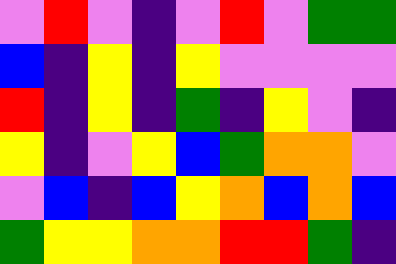[["violet", "red", "violet", "indigo", "violet", "red", "violet", "green", "green"], ["blue", "indigo", "yellow", "indigo", "yellow", "violet", "violet", "violet", "violet"], ["red", "indigo", "yellow", "indigo", "green", "indigo", "yellow", "violet", "indigo"], ["yellow", "indigo", "violet", "yellow", "blue", "green", "orange", "orange", "violet"], ["violet", "blue", "indigo", "blue", "yellow", "orange", "blue", "orange", "blue"], ["green", "yellow", "yellow", "orange", "orange", "red", "red", "green", "indigo"]]